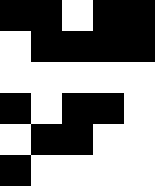[["black", "black", "white", "black", "black"], ["white", "black", "black", "black", "black"], ["white", "white", "white", "white", "white"], ["black", "white", "black", "black", "white"], ["white", "black", "black", "white", "white"], ["black", "white", "white", "white", "white"]]